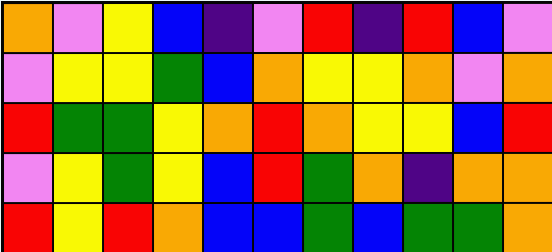[["orange", "violet", "yellow", "blue", "indigo", "violet", "red", "indigo", "red", "blue", "violet"], ["violet", "yellow", "yellow", "green", "blue", "orange", "yellow", "yellow", "orange", "violet", "orange"], ["red", "green", "green", "yellow", "orange", "red", "orange", "yellow", "yellow", "blue", "red"], ["violet", "yellow", "green", "yellow", "blue", "red", "green", "orange", "indigo", "orange", "orange"], ["red", "yellow", "red", "orange", "blue", "blue", "green", "blue", "green", "green", "orange"]]